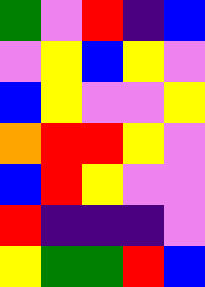[["green", "violet", "red", "indigo", "blue"], ["violet", "yellow", "blue", "yellow", "violet"], ["blue", "yellow", "violet", "violet", "yellow"], ["orange", "red", "red", "yellow", "violet"], ["blue", "red", "yellow", "violet", "violet"], ["red", "indigo", "indigo", "indigo", "violet"], ["yellow", "green", "green", "red", "blue"]]